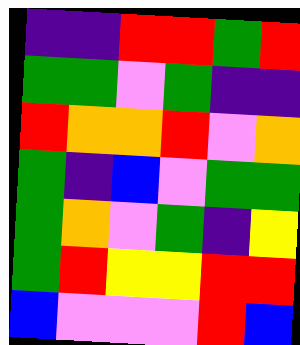[["indigo", "indigo", "red", "red", "green", "red"], ["green", "green", "violet", "green", "indigo", "indigo"], ["red", "orange", "orange", "red", "violet", "orange"], ["green", "indigo", "blue", "violet", "green", "green"], ["green", "orange", "violet", "green", "indigo", "yellow"], ["green", "red", "yellow", "yellow", "red", "red"], ["blue", "violet", "violet", "violet", "red", "blue"]]